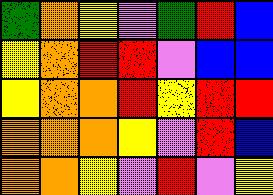[["green", "orange", "yellow", "violet", "green", "red", "blue"], ["yellow", "orange", "red", "red", "violet", "blue", "blue"], ["yellow", "orange", "orange", "red", "yellow", "red", "red"], ["orange", "orange", "orange", "yellow", "violet", "red", "blue"], ["orange", "orange", "yellow", "violet", "red", "violet", "yellow"]]